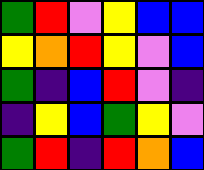[["green", "red", "violet", "yellow", "blue", "blue"], ["yellow", "orange", "red", "yellow", "violet", "blue"], ["green", "indigo", "blue", "red", "violet", "indigo"], ["indigo", "yellow", "blue", "green", "yellow", "violet"], ["green", "red", "indigo", "red", "orange", "blue"]]